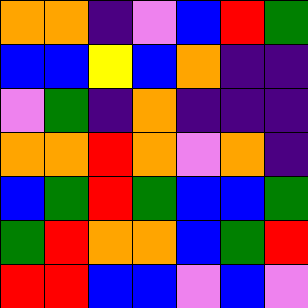[["orange", "orange", "indigo", "violet", "blue", "red", "green"], ["blue", "blue", "yellow", "blue", "orange", "indigo", "indigo"], ["violet", "green", "indigo", "orange", "indigo", "indigo", "indigo"], ["orange", "orange", "red", "orange", "violet", "orange", "indigo"], ["blue", "green", "red", "green", "blue", "blue", "green"], ["green", "red", "orange", "orange", "blue", "green", "red"], ["red", "red", "blue", "blue", "violet", "blue", "violet"]]